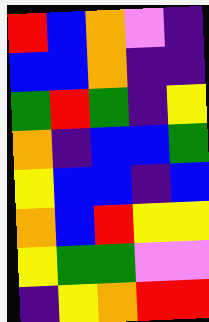[["red", "blue", "orange", "violet", "indigo"], ["blue", "blue", "orange", "indigo", "indigo"], ["green", "red", "green", "indigo", "yellow"], ["orange", "indigo", "blue", "blue", "green"], ["yellow", "blue", "blue", "indigo", "blue"], ["orange", "blue", "red", "yellow", "yellow"], ["yellow", "green", "green", "violet", "violet"], ["indigo", "yellow", "orange", "red", "red"]]